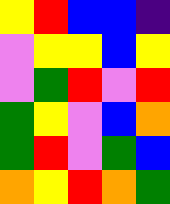[["yellow", "red", "blue", "blue", "indigo"], ["violet", "yellow", "yellow", "blue", "yellow"], ["violet", "green", "red", "violet", "red"], ["green", "yellow", "violet", "blue", "orange"], ["green", "red", "violet", "green", "blue"], ["orange", "yellow", "red", "orange", "green"]]